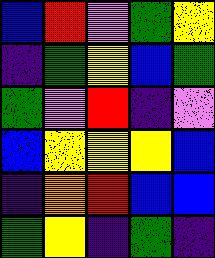[["blue", "red", "violet", "green", "yellow"], ["indigo", "green", "yellow", "blue", "green"], ["green", "violet", "red", "indigo", "violet"], ["blue", "yellow", "yellow", "yellow", "blue"], ["indigo", "orange", "red", "blue", "blue"], ["green", "yellow", "indigo", "green", "indigo"]]